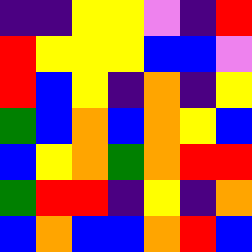[["indigo", "indigo", "yellow", "yellow", "violet", "indigo", "red"], ["red", "yellow", "yellow", "yellow", "blue", "blue", "violet"], ["red", "blue", "yellow", "indigo", "orange", "indigo", "yellow"], ["green", "blue", "orange", "blue", "orange", "yellow", "blue"], ["blue", "yellow", "orange", "green", "orange", "red", "red"], ["green", "red", "red", "indigo", "yellow", "indigo", "orange"], ["blue", "orange", "blue", "blue", "orange", "red", "blue"]]